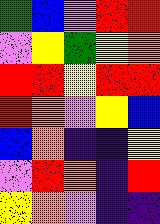[["green", "blue", "violet", "red", "red"], ["violet", "yellow", "green", "yellow", "orange"], ["red", "red", "yellow", "red", "red"], ["red", "orange", "violet", "yellow", "blue"], ["blue", "orange", "indigo", "indigo", "yellow"], ["violet", "red", "orange", "indigo", "red"], ["yellow", "orange", "violet", "indigo", "indigo"]]